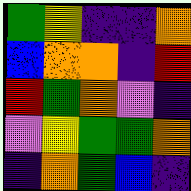[["green", "yellow", "indigo", "indigo", "orange"], ["blue", "orange", "orange", "indigo", "red"], ["red", "green", "orange", "violet", "indigo"], ["violet", "yellow", "green", "green", "orange"], ["indigo", "orange", "green", "blue", "indigo"]]